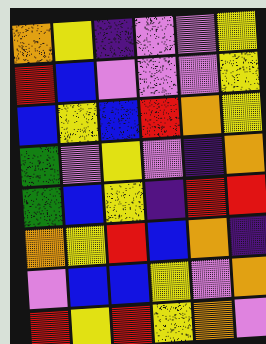[["orange", "yellow", "indigo", "violet", "violet", "yellow"], ["red", "blue", "violet", "violet", "violet", "yellow"], ["blue", "yellow", "blue", "red", "orange", "yellow"], ["green", "violet", "yellow", "violet", "indigo", "orange"], ["green", "blue", "yellow", "indigo", "red", "red"], ["orange", "yellow", "red", "blue", "orange", "indigo"], ["violet", "blue", "blue", "yellow", "violet", "orange"], ["red", "yellow", "red", "yellow", "orange", "violet"]]